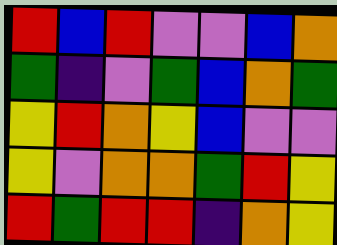[["red", "blue", "red", "violet", "violet", "blue", "orange"], ["green", "indigo", "violet", "green", "blue", "orange", "green"], ["yellow", "red", "orange", "yellow", "blue", "violet", "violet"], ["yellow", "violet", "orange", "orange", "green", "red", "yellow"], ["red", "green", "red", "red", "indigo", "orange", "yellow"]]